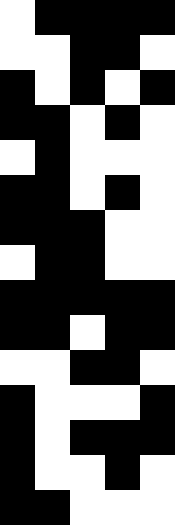[["white", "black", "black", "black", "black"], ["white", "white", "black", "black", "white"], ["black", "white", "black", "white", "black"], ["black", "black", "white", "black", "white"], ["white", "black", "white", "white", "white"], ["black", "black", "white", "black", "white"], ["black", "black", "black", "white", "white"], ["white", "black", "black", "white", "white"], ["black", "black", "black", "black", "black"], ["black", "black", "white", "black", "black"], ["white", "white", "black", "black", "white"], ["black", "white", "white", "white", "black"], ["black", "white", "black", "black", "black"], ["black", "white", "white", "black", "white"], ["black", "black", "white", "white", "white"]]